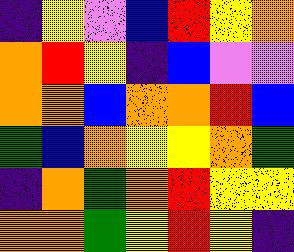[["indigo", "yellow", "violet", "blue", "red", "yellow", "orange"], ["orange", "red", "yellow", "indigo", "blue", "violet", "violet"], ["orange", "orange", "blue", "orange", "orange", "red", "blue"], ["green", "blue", "orange", "yellow", "yellow", "orange", "green"], ["indigo", "orange", "green", "orange", "red", "yellow", "yellow"], ["orange", "orange", "green", "yellow", "red", "yellow", "indigo"]]